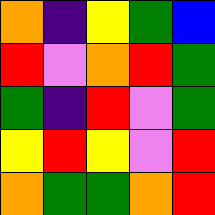[["orange", "indigo", "yellow", "green", "blue"], ["red", "violet", "orange", "red", "green"], ["green", "indigo", "red", "violet", "green"], ["yellow", "red", "yellow", "violet", "red"], ["orange", "green", "green", "orange", "red"]]